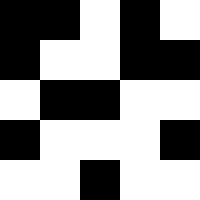[["black", "black", "white", "black", "white"], ["black", "white", "white", "black", "black"], ["white", "black", "black", "white", "white"], ["black", "white", "white", "white", "black"], ["white", "white", "black", "white", "white"]]